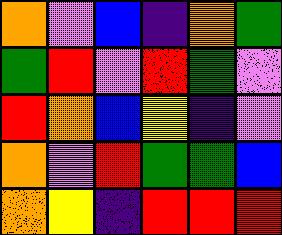[["orange", "violet", "blue", "indigo", "orange", "green"], ["green", "red", "violet", "red", "green", "violet"], ["red", "orange", "blue", "yellow", "indigo", "violet"], ["orange", "violet", "red", "green", "green", "blue"], ["orange", "yellow", "indigo", "red", "red", "red"]]